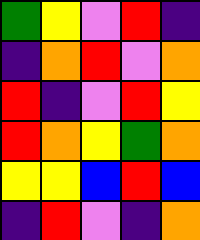[["green", "yellow", "violet", "red", "indigo"], ["indigo", "orange", "red", "violet", "orange"], ["red", "indigo", "violet", "red", "yellow"], ["red", "orange", "yellow", "green", "orange"], ["yellow", "yellow", "blue", "red", "blue"], ["indigo", "red", "violet", "indigo", "orange"]]